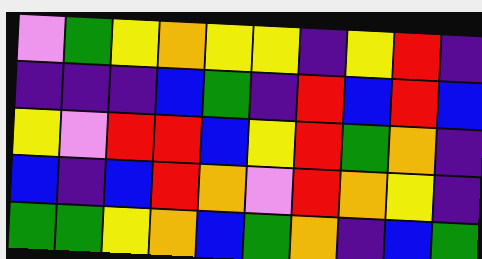[["violet", "green", "yellow", "orange", "yellow", "yellow", "indigo", "yellow", "red", "indigo"], ["indigo", "indigo", "indigo", "blue", "green", "indigo", "red", "blue", "red", "blue"], ["yellow", "violet", "red", "red", "blue", "yellow", "red", "green", "orange", "indigo"], ["blue", "indigo", "blue", "red", "orange", "violet", "red", "orange", "yellow", "indigo"], ["green", "green", "yellow", "orange", "blue", "green", "orange", "indigo", "blue", "green"]]